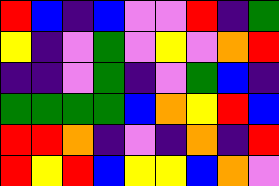[["red", "blue", "indigo", "blue", "violet", "violet", "red", "indigo", "green"], ["yellow", "indigo", "violet", "green", "violet", "yellow", "violet", "orange", "red"], ["indigo", "indigo", "violet", "green", "indigo", "violet", "green", "blue", "indigo"], ["green", "green", "green", "green", "blue", "orange", "yellow", "red", "blue"], ["red", "red", "orange", "indigo", "violet", "indigo", "orange", "indigo", "red"], ["red", "yellow", "red", "blue", "yellow", "yellow", "blue", "orange", "violet"]]